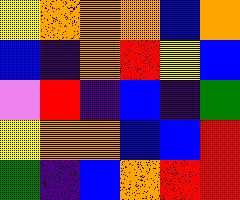[["yellow", "orange", "orange", "orange", "blue", "orange"], ["blue", "indigo", "orange", "red", "yellow", "blue"], ["violet", "red", "indigo", "blue", "indigo", "green"], ["yellow", "orange", "orange", "blue", "blue", "red"], ["green", "indigo", "blue", "orange", "red", "red"]]